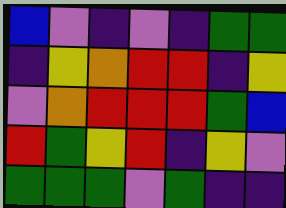[["blue", "violet", "indigo", "violet", "indigo", "green", "green"], ["indigo", "yellow", "orange", "red", "red", "indigo", "yellow"], ["violet", "orange", "red", "red", "red", "green", "blue"], ["red", "green", "yellow", "red", "indigo", "yellow", "violet"], ["green", "green", "green", "violet", "green", "indigo", "indigo"]]